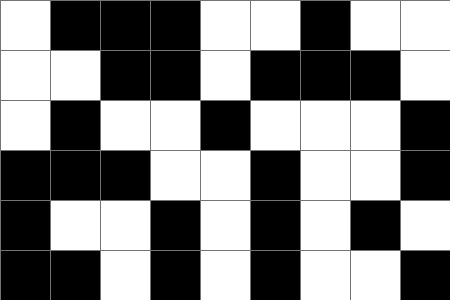[["white", "black", "black", "black", "white", "white", "black", "white", "white"], ["white", "white", "black", "black", "white", "black", "black", "black", "white"], ["white", "black", "white", "white", "black", "white", "white", "white", "black"], ["black", "black", "black", "white", "white", "black", "white", "white", "black"], ["black", "white", "white", "black", "white", "black", "white", "black", "white"], ["black", "black", "white", "black", "white", "black", "white", "white", "black"]]